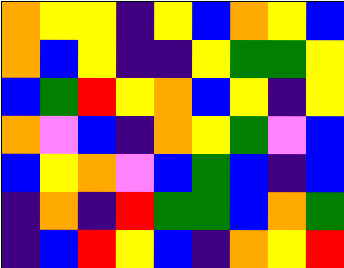[["orange", "yellow", "yellow", "indigo", "yellow", "blue", "orange", "yellow", "blue"], ["orange", "blue", "yellow", "indigo", "indigo", "yellow", "green", "green", "yellow"], ["blue", "green", "red", "yellow", "orange", "blue", "yellow", "indigo", "yellow"], ["orange", "violet", "blue", "indigo", "orange", "yellow", "green", "violet", "blue"], ["blue", "yellow", "orange", "violet", "blue", "green", "blue", "indigo", "blue"], ["indigo", "orange", "indigo", "red", "green", "green", "blue", "orange", "green"], ["indigo", "blue", "red", "yellow", "blue", "indigo", "orange", "yellow", "red"]]